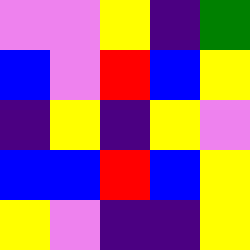[["violet", "violet", "yellow", "indigo", "green"], ["blue", "violet", "red", "blue", "yellow"], ["indigo", "yellow", "indigo", "yellow", "violet"], ["blue", "blue", "red", "blue", "yellow"], ["yellow", "violet", "indigo", "indigo", "yellow"]]